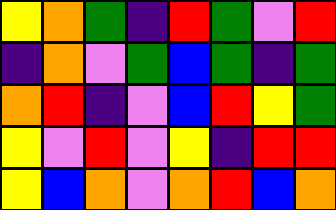[["yellow", "orange", "green", "indigo", "red", "green", "violet", "red"], ["indigo", "orange", "violet", "green", "blue", "green", "indigo", "green"], ["orange", "red", "indigo", "violet", "blue", "red", "yellow", "green"], ["yellow", "violet", "red", "violet", "yellow", "indigo", "red", "red"], ["yellow", "blue", "orange", "violet", "orange", "red", "blue", "orange"]]